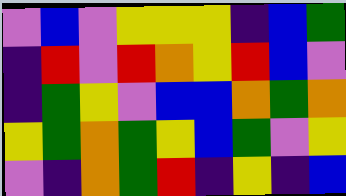[["violet", "blue", "violet", "yellow", "yellow", "yellow", "indigo", "blue", "green"], ["indigo", "red", "violet", "red", "orange", "yellow", "red", "blue", "violet"], ["indigo", "green", "yellow", "violet", "blue", "blue", "orange", "green", "orange"], ["yellow", "green", "orange", "green", "yellow", "blue", "green", "violet", "yellow"], ["violet", "indigo", "orange", "green", "red", "indigo", "yellow", "indigo", "blue"]]